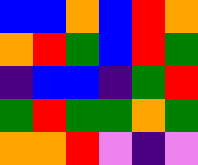[["blue", "blue", "orange", "blue", "red", "orange"], ["orange", "red", "green", "blue", "red", "green"], ["indigo", "blue", "blue", "indigo", "green", "red"], ["green", "red", "green", "green", "orange", "green"], ["orange", "orange", "red", "violet", "indigo", "violet"]]